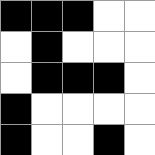[["black", "black", "black", "white", "white"], ["white", "black", "white", "white", "white"], ["white", "black", "black", "black", "white"], ["black", "white", "white", "white", "white"], ["black", "white", "white", "black", "white"]]